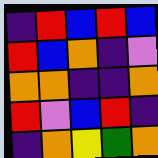[["indigo", "red", "blue", "red", "blue"], ["red", "blue", "orange", "indigo", "violet"], ["orange", "orange", "indigo", "indigo", "orange"], ["red", "violet", "blue", "red", "indigo"], ["indigo", "orange", "yellow", "green", "orange"]]